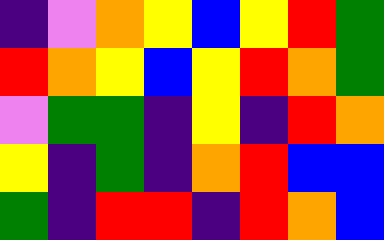[["indigo", "violet", "orange", "yellow", "blue", "yellow", "red", "green"], ["red", "orange", "yellow", "blue", "yellow", "red", "orange", "green"], ["violet", "green", "green", "indigo", "yellow", "indigo", "red", "orange"], ["yellow", "indigo", "green", "indigo", "orange", "red", "blue", "blue"], ["green", "indigo", "red", "red", "indigo", "red", "orange", "blue"]]